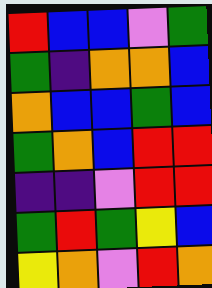[["red", "blue", "blue", "violet", "green"], ["green", "indigo", "orange", "orange", "blue"], ["orange", "blue", "blue", "green", "blue"], ["green", "orange", "blue", "red", "red"], ["indigo", "indigo", "violet", "red", "red"], ["green", "red", "green", "yellow", "blue"], ["yellow", "orange", "violet", "red", "orange"]]